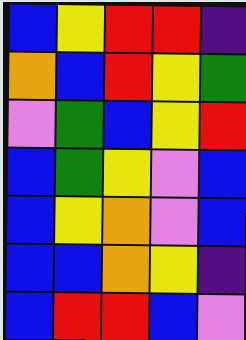[["blue", "yellow", "red", "red", "indigo"], ["orange", "blue", "red", "yellow", "green"], ["violet", "green", "blue", "yellow", "red"], ["blue", "green", "yellow", "violet", "blue"], ["blue", "yellow", "orange", "violet", "blue"], ["blue", "blue", "orange", "yellow", "indigo"], ["blue", "red", "red", "blue", "violet"]]